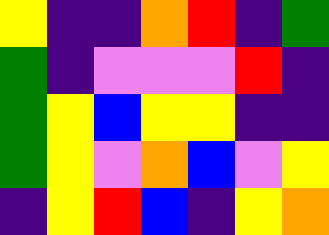[["yellow", "indigo", "indigo", "orange", "red", "indigo", "green"], ["green", "indigo", "violet", "violet", "violet", "red", "indigo"], ["green", "yellow", "blue", "yellow", "yellow", "indigo", "indigo"], ["green", "yellow", "violet", "orange", "blue", "violet", "yellow"], ["indigo", "yellow", "red", "blue", "indigo", "yellow", "orange"]]